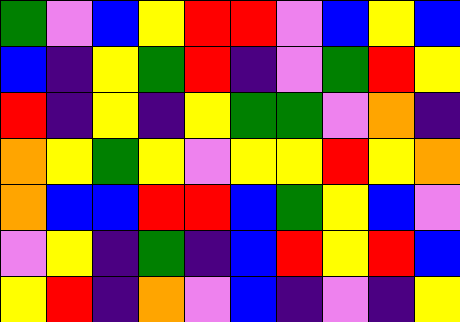[["green", "violet", "blue", "yellow", "red", "red", "violet", "blue", "yellow", "blue"], ["blue", "indigo", "yellow", "green", "red", "indigo", "violet", "green", "red", "yellow"], ["red", "indigo", "yellow", "indigo", "yellow", "green", "green", "violet", "orange", "indigo"], ["orange", "yellow", "green", "yellow", "violet", "yellow", "yellow", "red", "yellow", "orange"], ["orange", "blue", "blue", "red", "red", "blue", "green", "yellow", "blue", "violet"], ["violet", "yellow", "indigo", "green", "indigo", "blue", "red", "yellow", "red", "blue"], ["yellow", "red", "indigo", "orange", "violet", "blue", "indigo", "violet", "indigo", "yellow"]]